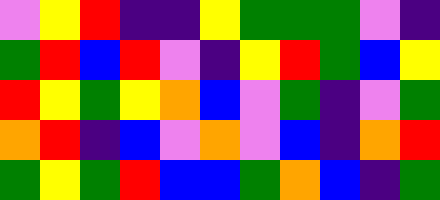[["violet", "yellow", "red", "indigo", "indigo", "yellow", "green", "green", "green", "violet", "indigo"], ["green", "red", "blue", "red", "violet", "indigo", "yellow", "red", "green", "blue", "yellow"], ["red", "yellow", "green", "yellow", "orange", "blue", "violet", "green", "indigo", "violet", "green"], ["orange", "red", "indigo", "blue", "violet", "orange", "violet", "blue", "indigo", "orange", "red"], ["green", "yellow", "green", "red", "blue", "blue", "green", "orange", "blue", "indigo", "green"]]